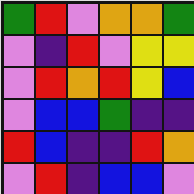[["green", "red", "violet", "orange", "orange", "green"], ["violet", "indigo", "red", "violet", "yellow", "yellow"], ["violet", "red", "orange", "red", "yellow", "blue"], ["violet", "blue", "blue", "green", "indigo", "indigo"], ["red", "blue", "indigo", "indigo", "red", "orange"], ["violet", "red", "indigo", "blue", "blue", "violet"]]